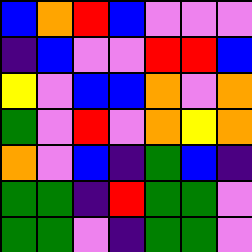[["blue", "orange", "red", "blue", "violet", "violet", "violet"], ["indigo", "blue", "violet", "violet", "red", "red", "blue"], ["yellow", "violet", "blue", "blue", "orange", "violet", "orange"], ["green", "violet", "red", "violet", "orange", "yellow", "orange"], ["orange", "violet", "blue", "indigo", "green", "blue", "indigo"], ["green", "green", "indigo", "red", "green", "green", "violet"], ["green", "green", "violet", "indigo", "green", "green", "violet"]]